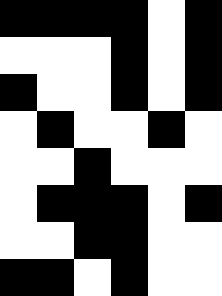[["black", "black", "black", "black", "white", "black"], ["white", "white", "white", "black", "white", "black"], ["black", "white", "white", "black", "white", "black"], ["white", "black", "white", "white", "black", "white"], ["white", "white", "black", "white", "white", "white"], ["white", "black", "black", "black", "white", "black"], ["white", "white", "black", "black", "white", "white"], ["black", "black", "white", "black", "white", "white"]]